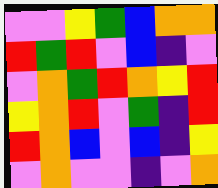[["violet", "violet", "yellow", "green", "blue", "orange", "orange"], ["red", "green", "red", "violet", "blue", "indigo", "violet"], ["violet", "orange", "green", "red", "orange", "yellow", "red"], ["yellow", "orange", "red", "violet", "green", "indigo", "red"], ["red", "orange", "blue", "violet", "blue", "indigo", "yellow"], ["violet", "orange", "violet", "violet", "indigo", "violet", "orange"]]